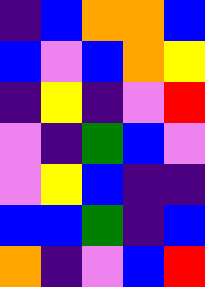[["indigo", "blue", "orange", "orange", "blue"], ["blue", "violet", "blue", "orange", "yellow"], ["indigo", "yellow", "indigo", "violet", "red"], ["violet", "indigo", "green", "blue", "violet"], ["violet", "yellow", "blue", "indigo", "indigo"], ["blue", "blue", "green", "indigo", "blue"], ["orange", "indigo", "violet", "blue", "red"]]